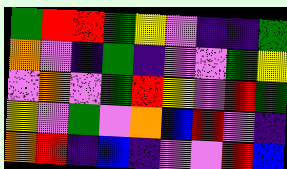[["green", "red", "red", "green", "yellow", "violet", "indigo", "indigo", "green"], ["orange", "violet", "indigo", "green", "indigo", "violet", "violet", "green", "yellow"], ["violet", "orange", "violet", "green", "red", "yellow", "violet", "red", "green"], ["yellow", "violet", "green", "violet", "orange", "blue", "red", "violet", "indigo"], ["orange", "red", "indigo", "blue", "indigo", "violet", "violet", "red", "blue"]]